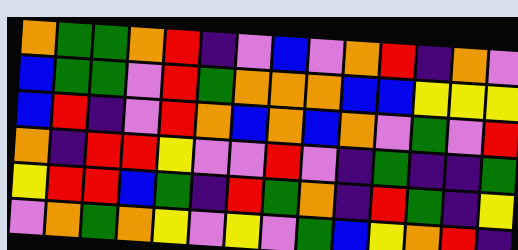[["orange", "green", "green", "orange", "red", "indigo", "violet", "blue", "violet", "orange", "red", "indigo", "orange", "violet"], ["blue", "green", "green", "violet", "red", "green", "orange", "orange", "orange", "blue", "blue", "yellow", "yellow", "yellow"], ["blue", "red", "indigo", "violet", "red", "orange", "blue", "orange", "blue", "orange", "violet", "green", "violet", "red"], ["orange", "indigo", "red", "red", "yellow", "violet", "violet", "red", "violet", "indigo", "green", "indigo", "indigo", "green"], ["yellow", "red", "red", "blue", "green", "indigo", "red", "green", "orange", "indigo", "red", "green", "indigo", "yellow"], ["violet", "orange", "green", "orange", "yellow", "violet", "yellow", "violet", "green", "blue", "yellow", "orange", "red", "indigo"]]